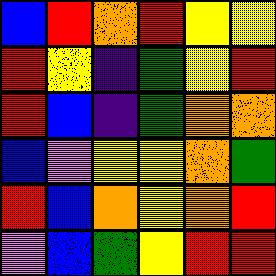[["blue", "red", "orange", "red", "yellow", "yellow"], ["red", "yellow", "indigo", "green", "yellow", "red"], ["red", "blue", "indigo", "green", "orange", "orange"], ["blue", "violet", "yellow", "yellow", "orange", "green"], ["red", "blue", "orange", "yellow", "orange", "red"], ["violet", "blue", "green", "yellow", "red", "red"]]